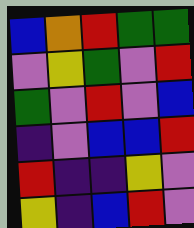[["blue", "orange", "red", "green", "green"], ["violet", "yellow", "green", "violet", "red"], ["green", "violet", "red", "violet", "blue"], ["indigo", "violet", "blue", "blue", "red"], ["red", "indigo", "indigo", "yellow", "violet"], ["yellow", "indigo", "blue", "red", "violet"]]